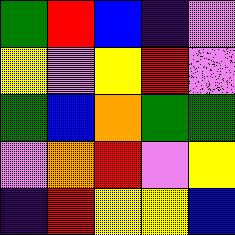[["green", "red", "blue", "indigo", "violet"], ["yellow", "violet", "yellow", "red", "violet"], ["green", "blue", "orange", "green", "green"], ["violet", "orange", "red", "violet", "yellow"], ["indigo", "red", "yellow", "yellow", "blue"]]